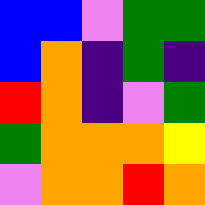[["blue", "blue", "violet", "green", "green"], ["blue", "orange", "indigo", "green", "indigo"], ["red", "orange", "indigo", "violet", "green"], ["green", "orange", "orange", "orange", "yellow"], ["violet", "orange", "orange", "red", "orange"]]